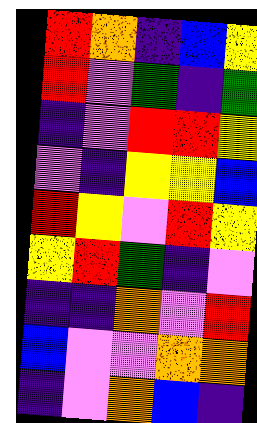[["red", "orange", "indigo", "blue", "yellow"], ["red", "violet", "green", "indigo", "green"], ["indigo", "violet", "red", "red", "yellow"], ["violet", "indigo", "yellow", "yellow", "blue"], ["red", "yellow", "violet", "red", "yellow"], ["yellow", "red", "green", "indigo", "violet"], ["indigo", "indigo", "orange", "violet", "red"], ["blue", "violet", "violet", "orange", "orange"], ["indigo", "violet", "orange", "blue", "indigo"]]